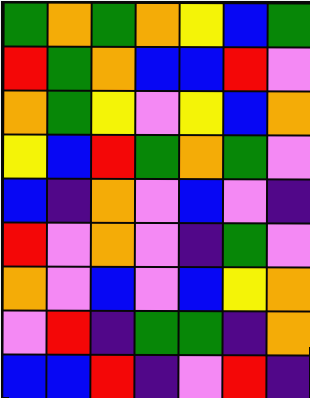[["green", "orange", "green", "orange", "yellow", "blue", "green"], ["red", "green", "orange", "blue", "blue", "red", "violet"], ["orange", "green", "yellow", "violet", "yellow", "blue", "orange"], ["yellow", "blue", "red", "green", "orange", "green", "violet"], ["blue", "indigo", "orange", "violet", "blue", "violet", "indigo"], ["red", "violet", "orange", "violet", "indigo", "green", "violet"], ["orange", "violet", "blue", "violet", "blue", "yellow", "orange"], ["violet", "red", "indigo", "green", "green", "indigo", "orange"], ["blue", "blue", "red", "indigo", "violet", "red", "indigo"]]